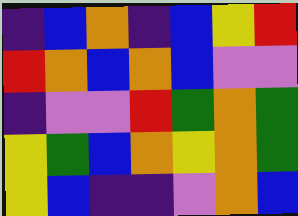[["indigo", "blue", "orange", "indigo", "blue", "yellow", "red"], ["red", "orange", "blue", "orange", "blue", "violet", "violet"], ["indigo", "violet", "violet", "red", "green", "orange", "green"], ["yellow", "green", "blue", "orange", "yellow", "orange", "green"], ["yellow", "blue", "indigo", "indigo", "violet", "orange", "blue"]]